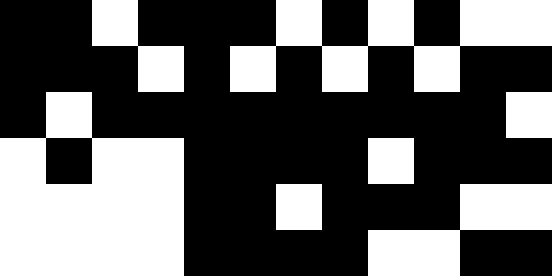[["black", "black", "white", "black", "black", "black", "white", "black", "white", "black", "white", "white"], ["black", "black", "black", "white", "black", "white", "black", "white", "black", "white", "black", "black"], ["black", "white", "black", "black", "black", "black", "black", "black", "black", "black", "black", "white"], ["white", "black", "white", "white", "black", "black", "black", "black", "white", "black", "black", "black"], ["white", "white", "white", "white", "black", "black", "white", "black", "black", "black", "white", "white"], ["white", "white", "white", "white", "black", "black", "black", "black", "white", "white", "black", "black"]]